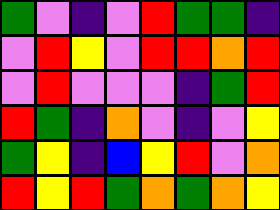[["green", "violet", "indigo", "violet", "red", "green", "green", "indigo"], ["violet", "red", "yellow", "violet", "red", "red", "orange", "red"], ["violet", "red", "violet", "violet", "violet", "indigo", "green", "red"], ["red", "green", "indigo", "orange", "violet", "indigo", "violet", "yellow"], ["green", "yellow", "indigo", "blue", "yellow", "red", "violet", "orange"], ["red", "yellow", "red", "green", "orange", "green", "orange", "yellow"]]